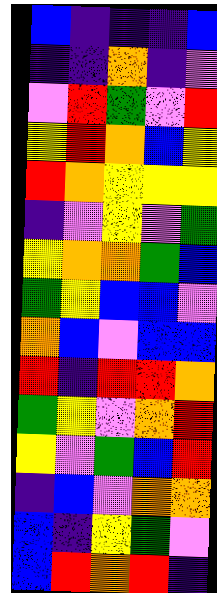[["blue", "indigo", "indigo", "indigo", "blue"], ["indigo", "indigo", "orange", "indigo", "violet"], ["violet", "red", "green", "violet", "red"], ["yellow", "red", "orange", "blue", "yellow"], ["red", "orange", "yellow", "yellow", "yellow"], ["indigo", "violet", "yellow", "violet", "green"], ["yellow", "orange", "orange", "green", "blue"], ["green", "yellow", "blue", "blue", "violet"], ["orange", "blue", "violet", "blue", "blue"], ["red", "indigo", "red", "red", "orange"], ["green", "yellow", "violet", "orange", "red"], ["yellow", "violet", "green", "blue", "red"], ["indigo", "blue", "violet", "orange", "orange"], ["blue", "indigo", "yellow", "green", "violet"], ["blue", "red", "orange", "red", "indigo"]]